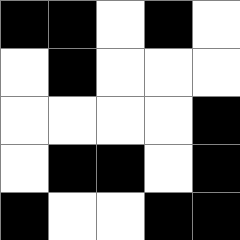[["black", "black", "white", "black", "white"], ["white", "black", "white", "white", "white"], ["white", "white", "white", "white", "black"], ["white", "black", "black", "white", "black"], ["black", "white", "white", "black", "black"]]